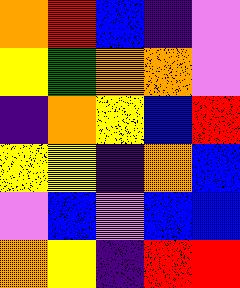[["orange", "red", "blue", "indigo", "violet"], ["yellow", "green", "orange", "orange", "violet"], ["indigo", "orange", "yellow", "blue", "red"], ["yellow", "yellow", "indigo", "orange", "blue"], ["violet", "blue", "violet", "blue", "blue"], ["orange", "yellow", "indigo", "red", "red"]]